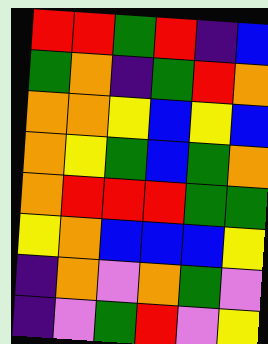[["red", "red", "green", "red", "indigo", "blue"], ["green", "orange", "indigo", "green", "red", "orange"], ["orange", "orange", "yellow", "blue", "yellow", "blue"], ["orange", "yellow", "green", "blue", "green", "orange"], ["orange", "red", "red", "red", "green", "green"], ["yellow", "orange", "blue", "blue", "blue", "yellow"], ["indigo", "orange", "violet", "orange", "green", "violet"], ["indigo", "violet", "green", "red", "violet", "yellow"]]